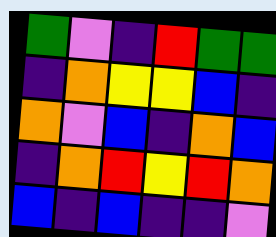[["green", "violet", "indigo", "red", "green", "green"], ["indigo", "orange", "yellow", "yellow", "blue", "indigo"], ["orange", "violet", "blue", "indigo", "orange", "blue"], ["indigo", "orange", "red", "yellow", "red", "orange"], ["blue", "indigo", "blue", "indigo", "indigo", "violet"]]